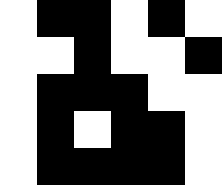[["white", "black", "black", "white", "black", "white"], ["white", "white", "black", "white", "white", "black"], ["white", "black", "black", "black", "white", "white"], ["white", "black", "white", "black", "black", "white"], ["white", "black", "black", "black", "black", "white"]]